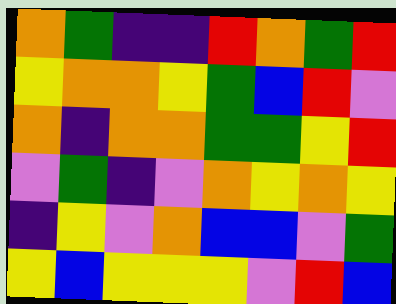[["orange", "green", "indigo", "indigo", "red", "orange", "green", "red"], ["yellow", "orange", "orange", "yellow", "green", "blue", "red", "violet"], ["orange", "indigo", "orange", "orange", "green", "green", "yellow", "red"], ["violet", "green", "indigo", "violet", "orange", "yellow", "orange", "yellow"], ["indigo", "yellow", "violet", "orange", "blue", "blue", "violet", "green"], ["yellow", "blue", "yellow", "yellow", "yellow", "violet", "red", "blue"]]